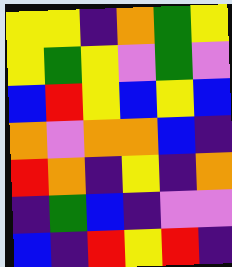[["yellow", "yellow", "indigo", "orange", "green", "yellow"], ["yellow", "green", "yellow", "violet", "green", "violet"], ["blue", "red", "yellow", "blue", "yellow", "blue"], ["orange", "violet", "orange", "orange", "blue", "indigo"], ["red", "orange", "indigo", "yellow", "indigo", "orange"], ["indigo", "green", "blue", "indigo", "violet", "violet"], ["blue", "indigo", "red", "yellow", "red", "indigo"]]